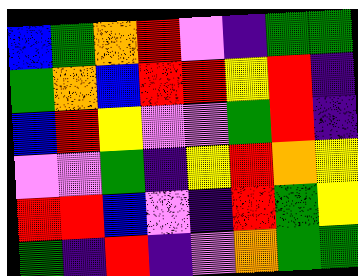[["blue", "green", "orange", "red", "violet", "indigo", "green", "green"], ["green", "orange", "blue", "red", "red", "yellow", "red", "indigo"], ["blue", "red", "yellow", "violet", "violet", "green", "red", "indigo"], ["violet", "violet", "green", "indigo", "yellow", "red", "orange", "yellow"], ["red", "red", "blue", "violet", "indigo", "red", "green", "yellow"], ["green", "indigo", "red", "indigo", "violet", "orange", "green", "green"]]